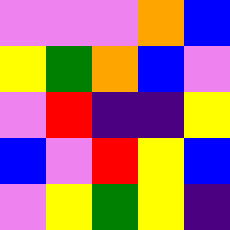[["violet", "violet", "violet", "orange", "blue"], ["yellow", "green", "orange", "blue", "violet"], ["violet", "red", "indigo", "indigo", "yellow"], ["blue", "violet", "red", "yellow", "blue"], ["violet", "yellow", "green", "yellow", "indigo"]]